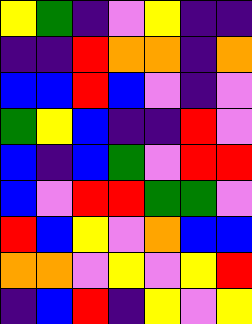[["yellow", "green", "indigo", "violet", "yellow", "indigo", "indigo"], ["indigo", "indigo", "red", "orange", "orange", "indigo", "orange"], ["blue", "blue", "red", "blue", "violet", "indigo", "violet"], ["green", "yellow", "blue", "indigo", "indigo", "red", "violet"], ["blue", "indigo", "blue", "green", "violet", "red", "red"], ["blue", "violet", "red", "red", "green", "green", "violet"], ["red", "blue", "yellow", "violet", "orange", "blue", "blue"], ["orange", "orange", "violet", "yellow", "violet", "yellow", "red"], ["indigo", "blue", "red", "indigo", "yellow", "violet", "yellow"]]